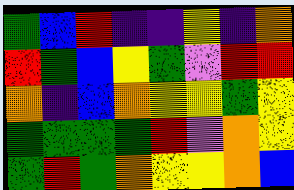[["green", "blue", "red", "indigo", "indigo", "yellow", "indigo", "orange"], ["red", "green", "blue", "yellow", "green", "violet", "red", "red"], ["orange", "indigo", "blue", "orange", "yellow", "yellow", "green", "yellow"], ["green", "green", "green", "green", "red", "violet", "orange", "yellow"], ["green", "red", "green", "orange", "yellow", "yellow", "orange", "blue"]]